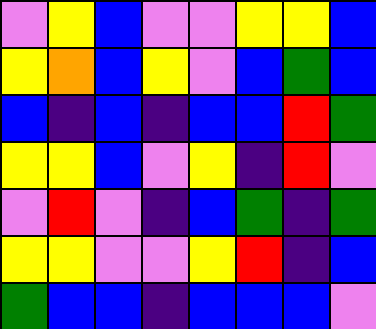[["violet", "yellow", "blue", "violet", "violet", "yellow", "yellow", "blue"], ["yellow", "orange", "blue", "yellow", "violet", "blue", "green", "blue"], ["blue", "indigo", "blue", "indigo", "blue", "blue", "red", "green"], ["yellow", "yellow", "blue", "violet", "yellow", "indigo", "red", "violet"], ["violet", "red", "violet", "indigo", "blue", "green", "indigo", "green"], ["yellow", "yellow", "violet", "violet", "yellow", "red", "indigo", "blue"], ["green", "blue", "blue", "indigo", "blue", "blue", "blue", "violet"]]